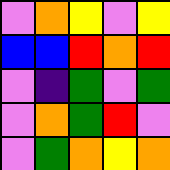[["violet", "orange", "yellow", "violet", "yellow"], ["blue", "blue", "red", "orange", "red"], ["violet", "indigo", "green", "violet", "green"], ["violet", "orange", "green", "red", "violet"], ["violet", "green", "orange", "yellow", "orange"]]